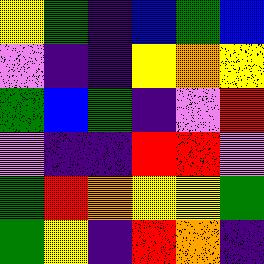[["yellow", "green", "indigo", "blue", "green", "blue"], ["violet", "indigo", "indigo", "yellow", "orange", "yellow"], ["green", "blue", "green", "indigo", "violet", "red"], ["violet", "indigo", "indigo", "red", "red", "violet"], ["green", "red", "orange", "yellow", "yellow", "green"], ["green", "yellow", "indigo", "red", "orange", "indigo"]]